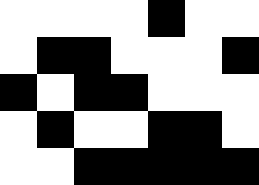[["white", "white", "white", "white", "black", "white", "white"], ["white", "black", "black", "white", "white", "white", "black"], ["black", "white", "black", "black", "white", "white", "white"], ["white", "black", "white", "white", "black", "black", "white"], ["white", "white", "black", "black", "black", "black", "black"]]